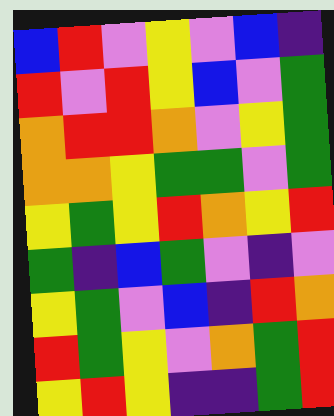[["blue", "red", "violet", "yellow", "violet", "blue", "indigo"], ["red", "violet", "red", "yellow", "blue", "violet", "green"], ["orange", "red", "red", "orange", "violet", "yellow", "green"], ["orange", "orange", "yellow", "green", "green", "violet", "green"], ["yellow", "green", "yellow", "red", "orange", "yellow", "red"], ["green", "indigo", "blue", "green", "violet", "indigo", "violet"], ["yellow", "green", "violet", "blue", "indigo", "red", "orange"], ["red", "green", "yellow", "violet", "orange", "green", "red"], ["yellow", "red", "yellow", "indigo", "indigo", "green", "red"]]